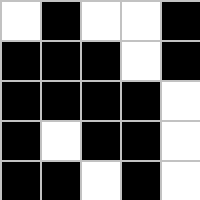[["white", "black", "white", "white", "black"], ["black", "black", "black", "white", "black"], ["black", "black", "black", "black", "white"], ["black", "white", "black", "black", "white"], ["black", "black", "white", "black", "white"]]